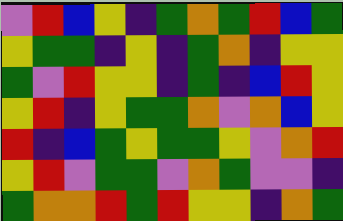[["violet", "red", "blue", "yellow", "indigo", "green", "orange", "green", "red", "blue", "green"], ["yellow", "green", "green", "indigo", "yellow", "indigo", "green", "orange", "indigo", "yellow", "yellow"], ["green", "violet", "red", "yellow", "yellow", "indigo", "green", "indigo", "blue", "red", "yellow"], ["yellow", "red", "indigo", "yellow", "green", "green", "orange", "violet", "orange", "blue", "yellow"], ["red", "indigo", "blue", "green", "yellow", "green", "green", "yellow", "violet", "orange", "red"], ["yellow", "red", "violet", "green", "green", "violet", "orange", "green", "violet", "violet", "indigo"], ["green", "orange", "orange", "red", "green", "red", "yellow", "yellow", "indigo", "orange", "green"]]